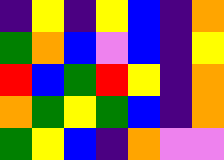[["indigo", "yellow", "indigo", "yellow", "blue", "indigo", "orange"], ["green", "orange", "blue", "violet", "blue", "indigo", "yellow"], ["red", "blue", "green", "red", "yellow", "indigo", "orange"], ["orange", "green", "yellow", "green", "blue", "indigo", "orange"], ["green", "yellow", "blue", "indigo", "orange", "violet", "violet"]]